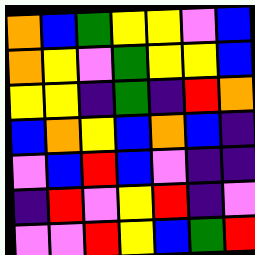[["orange", "blue", "green", "yellow", "yellow", "violet", "blue"], ["orange", "yellow", "violet", "green", "yellow", "yellow", "blue"], ["yellow", "yellow", "indigo", "green", "indigo", "red", "orange"], ["blue", "orange", "yellow", "blue", "orange", "blue", "indigo"], ["violet", "blue", "red", "blue", "violet", "indigo", "indigo"], ["indigo", "red", "violet", "yellow", "red", "indigo", "violet"], ["violet", "violet", "red", "yellow", "blue", "green", "red"]]